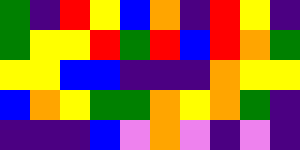[["green", "indigo", "red", "yellow", "blue", "orange", "indigo", "red", "yellow", "indigo"], ["green", "yellow", "yellow", "red", "green", "red", "blue", "red", "orange", "green"], ["yellow", "yellow", "blue", "blue", "indigo", "indigo", "indigo", "orange", "yellow", "yellow"], ["blue", "orange", "yellow", "green", "green", "orange", "yellow", "orange", "green", "indigo"], ["indigo", "indigo", "indigo", "blue", "violet", "orange", "violet", "indigo", "violet", "indigo"]]